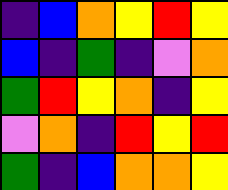[["indigo", "blue", "orange", "yellow", "red", "yellow"], ["blue", "indigo", "green", "indigo", "violet", "orange"], ["green", "red", "yellow", "orange", "indigo", "yellow"], ["violet", "orange", "indigo", "red", "yellow", "red"], ["green", "indigo", "blue", "orange", "orange", "yellow"]]